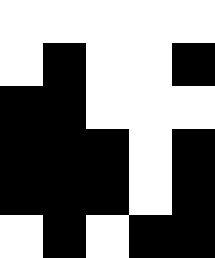[["white", "white", "white", "white", "white"], ["white", "black", "white", "white", "black"], ["black", "black", "white", "white", "white"], ["black", "black", "black", "white", "black"], ["black", "black", "black", "white", "black"], ["white", "black", "white", "black", "black"]]